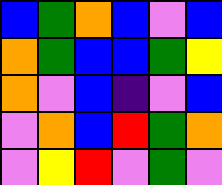[["blue", "green", "orange", "blue", "violet", "blue"], ["orange", "green", "blue", "blue", "green", "yellow"], ["orange", "violet", "blue", "indigo", "violet", "blue"], ["violet", "orange", "blue", "red", "green", "orange"], ["violet", "yellow", "red", "violet", "green", "violet"]]